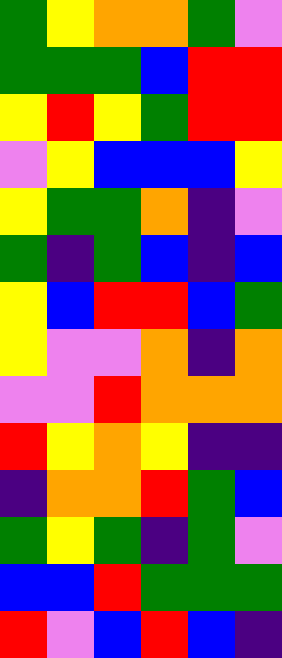[["green", "yellow", "orange", "orange", "green", "violet"], ["green", "green", "green", "blue", "red", "red"], ["yellow", "red", "yellow", "green", "red", "red"], ["violet", "yellow", "blue", "blue", "blue", "yellow"], ["yellow", "green", "green", "orange", "indigo", "violet"], ["green", "indigo", "green", "blue", "indigo", "blue"], ["yellow", "blue", "red", "red", "blue", "green"], ["yellow", "violet", "violet", "orange", "indigo", "orange"], ["violet", "violet", "red", "orange", "orange", "orange"], ["red", "yellow", "orange", "yellow", "indigo", "indigo"], ["indigo", "orange", "orange", "red", "green", "blue"], ["green", "yellow", "green", "indigo", "green", "violet"], ["blue", "blue", "red", "green", "green", "green"], ["red", "violet", "blue", "red", "blue", "indigo"]]